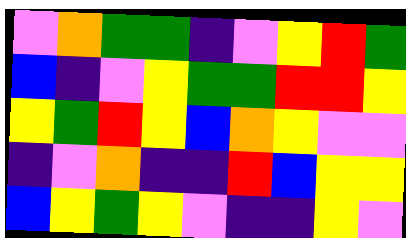[["violet", "orange", "green", "green", "indigo", "violet", "yellow", "red", "green"], ["blue", "indigo", "violet", "yellow", "green", "green", "red", "red", "yellow"], ["yellow", "green", "red", "yellow", "blue", "orange", "yellow", "violet", "violet"], ["indigo", "violet", "orange", "indigo", "indigo", "red", "blue", "yellow", "yellow"], ["blue", "yellow", "green", "yellow", "violet", "indigo", "indigo", "yellow", "violet"]]